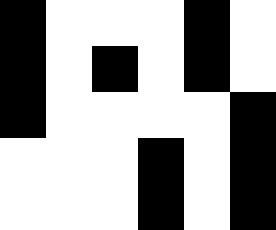[["black", "white", "white", "white", "black", "white"], ["black", "white", "black", "white", "black", "white"], ["black", "white", "white", "white", "white", "black"], ["white", "white", "white", "black", "white", "black"], ["white", "white", "white", "black", "white", "black"]]